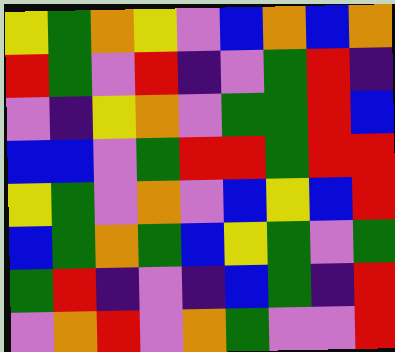[["yellow", "green", "orange", "yellow", "violet", "blue", "orange", "blue", "orange"], ["red", "green", "violet", "red", "indigo", "violet", "green", "red", "indigo"], ["violet", "indigo", "yellow", "orange", "violet", "green", "green", "red", "blue"], ["blue", "blue", "violet", "green", "red", "red", "green", "red", "red"], ["yellow", "green", "violet", "orange", "violet", "blue", "yellow", "blue", "red"], ["blue", "green", "orange", "green", "blue", "yellow", "green", "violet", "green"], ["green", "red", "indigo", "violet", "indigo", "blue", "green", "indigo", "red"], ["violet", "orange", "red", "violet", "orange", "green", "violet", "violet", "red"]]